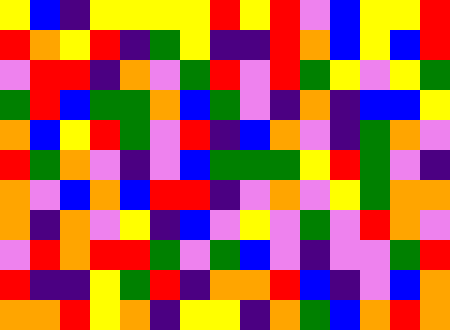[["yellow", "blue", "indigo", "yellow", "yellow", "yellow", "yellow", "red", "yellow", "red", "violet", "blue", "yellow", "yellow", "red"], ["red", "orange", "yellow", "red", "indigo", "green", "yellow", "indigo", "indigo", "red", "orange", "blue", "yellow", "blue", "red"], ["violet", "red", "red", "indigo", "orange", "violet", "green", "red", "violet", "red", "green", "yellow", "violet", "yellow", "green"], ["green", "red", "blue", "green", "green", "orange", "blue", "green", "violet", "indigo", "orange", "indigo", "blue", "blue", "yellow"], ["orange", "blue", "yellow", "red", "green", "violet", "red", "indigo", "blue", "orange", "violet", "indigo", "green", "orange", "violet"], ["red", "green", "orange", "violet", "indigo", "violet", "blue", "green", "green", "green", "yellow", "red", "green", "violet", "indigo"], ["orange", "violet", "blue", "orange", "blue", "red", "red", "indigo", "violet", "orange", "violet", "yellow", "green", "orange", "orange"], ["orange", "indigo", "orange", "violet", "yellow", "indigo", "blue", "violet", "yellow", "violet", "green", "violet", "red", "orange", "violet"], ["violet", "red", "orange", "red", "red", "green", "violet", "green", "blue", "violet", "indigo", "violet", "violet", "green", "red"], ["red", "indigo", "indigo", "yellow", "green", "red", "indigo", "orange", "orange", "red", "blue", "indigo", "violet", "blue", "orange"], ["orange", "orange", "red", "yellow", "orange", "indigo", "yellow", "yellow", "indigo", "orange", "green", "blue", "orange", "red", "orange"]]